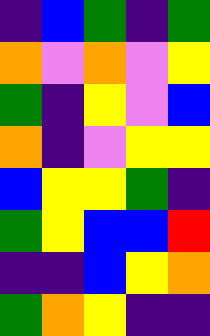[["indigo", "blue", "green", "indigo", "green"], ["orange", "violet", "orange", "violet", "yellow"], ["green", "indigo", "yellow", "violet", "blue"], ["orange", "indigo", "violet", "yellow", "yellow"], ["blue", "yellow", "yellow", "green", "indigo"], ["green", "yellow", "blue", "blue", "red"], ["indigo", "indigo", "blue", "yellow", "orange"], ["green", "orange", "yellow", "indigo", "indigo"]]